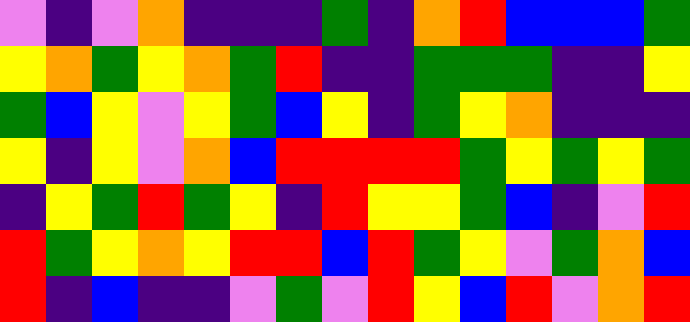[["violet", "indigo", "violet", "orange", "indigo", "indigo", "indigo", "green", "indigo", "orange", "red", "blue", "blue", "blue", "green"], ["yellow", "orange", "green", "yellow", "orange", "green", "red", "indigo", "indigo", "green", "green", "green", "indigo", "indigo", "yellow"], ["green", "blue", "yellow", "violet", "yellow", "green", "blue", "yellow", "indigo", "green", "yellow", "orange", "indigo", "indigo", "indigo"], ["yellow", "indigo", "yellow", "violet", "orange", "blue", "red", "red", "red", "red", "green", "yellow", "green", "yellow", "green"], ["indigo", "yellow", "green", "red", "green", "yellow", "indigo", "red", "yellow", "yellow", "green", "blue", "indigo", "violet", "red"], ["red", "green", "yellow", "orange", "yellow", "red", "red", "blue", "red", "green", "yellow", "violet", "green", "orange", "blue"], ["red", "indigo", "blue", "indigo", "indigo", "violet", "green", "violet", "red", "yellow", "blue", "red", "violet", "orange", "red"]]